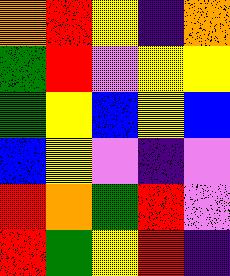[["orange", "red", "yellow", "indigo", "orange"], ["green", "red", "violet", "yellow", "yellow"], ["green", "yellow", "blue", "yellow", "blue"], ["blue", "yellow", "violet", "indigo", "violet"], ["red", "orange", "green", "red", "violet"], ["red", "green", "yellow", "red", "indigo"]]